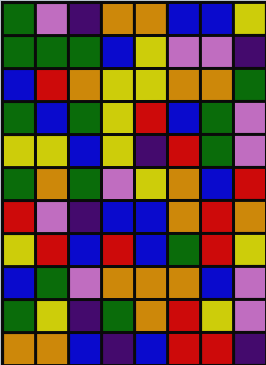[["green", "violet", "indigo", "orange", "orange", "blue", "blue", "yellow"], ["green", "green", "green", "blue", "yellow", "violet", "violet", "indigo"], ["blue", "red", "orange", "yellow", "yellow", "orange", "orange", "green"], ["green", "blue", "green", "yellow", "red", "blue", "green", "violet"], ["yellow", "yellow", "blue", "yellow", "indigo", "red", "green", "violet"], ["green", "orange", "green", "violet", "yellow", "orange", "blue", "red"], ["red", "violet", "indigo", "blue", "blue", "orange", "red", "orange"], ["yellow", "red", "blue", "red", "blue", "green", "red", "yellow"], ["blue", "green", "violet", "orange", "orange", "orange", "blue", "violet"], ["green", "yellow", "indigo", "green", "orange", "red", "yellow", "violet"], ["orange", "orange", "blue", "indigo", "blue", "red", "red", "indigo"]]